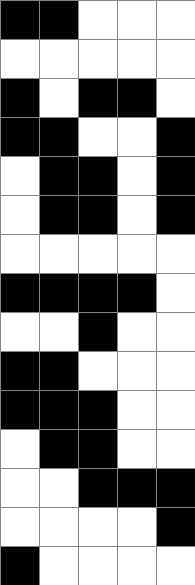[["black", "black", "white", "white", "white"], ["white", "white", "white", "white", "white"], ["black", "white", "black", "black", "white"], ["black", "black", "white", "white", "black"], ["white", "black", "black", "white", "black"], ["white", "black", "black", "white", "black"], ["white", "white", "white", "white", "white"], ["black", "black", "black", "black", "white"], ["white", "white", "black", "white", "white"], ["black", "black", "white", "white", "white"], ["black", "black", "black", "white", "white"], ["white", "black", "black", "white", "white"], ["white", "white", "black", "black", "black"], ["white", "white", "white", "white", "black"], ["black", "white", "white", "white", "white"]]